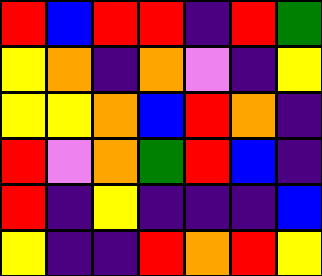[["red", "blue", "red", "red", "indigo", "red", "green"], ["yellow", "orange", "indigo", "orange", "violet", "indigo", "yellow"], ["yellow", "yellow", "orange", "blue", "red", "orange", "indigo"], ["red", "violet", "orange", "green", "red", "blue", "indigo"], ["red", "indigo", "yellow", "indigo", "indigo", "indigo", "blue"], ["yellow", "indigo", "indigo", "red", "orange", "red", "yellow"]]